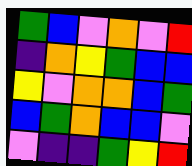[["green", "blue", "violet", "orange", "violet", "red"], ["indigo", "orange", "yellow", "green", "blue", "blue"], ["yellow", "violet", "orange", "orange", "blue", "green"], ["blue", "green", "orange", "blue", "blue", "violet"], ["violet", "indigo", "indigo", "green", "yellow", "red"]]